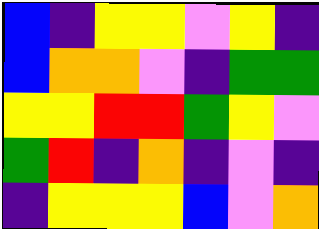[["blue", "indigo", "yellow", "yellow", "violet", "yellow", "indigo"], ["blue", "orange", "orange", "violet", "indigo", "green", "green"], ["yellow", "yellow", "red", "red", "green", "yellow", "violet"], ["green", "red", "indigo", "orange", "indigo", "violet", "indigo"], ["indigo", "yellow", "yellow", "yellow", "blue", "violet", "orange"]]